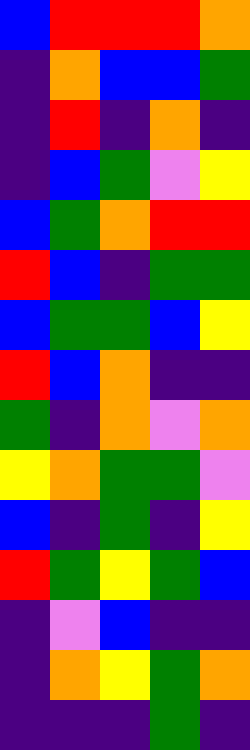[["blue", "red", "red", "red", "orange"], ["indigo", "orange", "blue", "blue", "green"], ["indigo", "red", "indigo", "orange", "indigo"], ["indigo", "blue", "green", "violet", "yellow"], ["blue", "green", "orange", "red", "red"], ["red", "blue", "indigo", "green", "green"], ["blue", "green", "green", "blue", "yellow"], ["red", "blue", "orange", "indigo", "indigo"], ["green", "indigo", "orange", "violet", "orange"], ["yellow", "orange", "green", "green", "violet"], ["blue", "indigo", "green", "indigo", "yellow"], ["red", "green", "yellow", "green", "blue"], ["indigo", "violet", "blue", "indigo", "indigo"], ["indigo", "orange", "yellow", "green", "orange"], ["indigo", "indigo", "indigo", "green", "indigo"]]